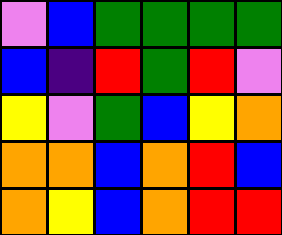[["violet", "blue", "green", "green", "green", "green"], ["blue", "indigo", "red", "green", "red", "violet"], ["yellow", "violet", "green", "blue", "yellow", "orange"], ["orange", "orange", "blue", "orange", "red", "blue"], ["orange", "yellow", "blue", "orange", "red", "red"]]